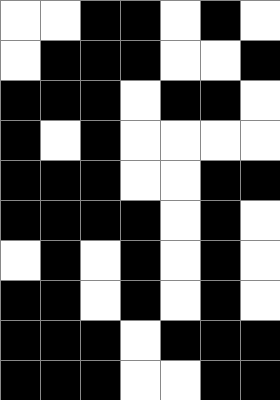[["white", "white", "black", "black", "white", "black", "white"], ["white", "black", "black", "black", "white", "white", "black"], ["black", "black", "black", "white", "black", "black", "white"], ["black", "white", "black", "white", "white", "white", "white"], ["black", "black", "black", "white", "white", "black", "black"], ["black", "black", "black", "black", "white", "black", "white"], ["white", "black", "white", "black", "white", "black", "white"], ["black", "black", "white", "black", "white", "black", "white"], ["black", "black", "black", "white", "black", "black", "black"], ["black", "black", "black", "white", "white", "black", "black"]]